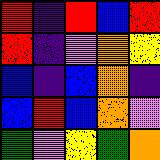[["red", "indigo", "red", "blue", "red"], ["red", "indigo", "violet", "orange", "yellow"], ["blue", "indigo", "blue", "orange", "indigo"], ["blue", "red", "blue", "orange", "violet"], ["green", "violet", "yellow", "green", "orange"]]